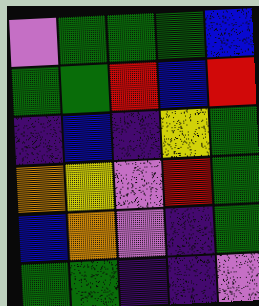[["violet", "green", "green", "green", "blue"], ["green", "green", "red", "blue", "red"], ["indigo", "blue", "indigo", "yellow", "green"], ["orange", "yellow", "violet", "red", "green"], ["blue", "orange", "violet", "indigo", "green"], ["green", "green", "indigo", "indigo", "violet"]]